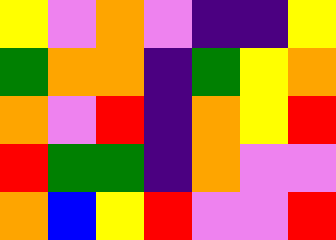[["yellow", "violet", "orange", "violet", "indigo", "indigo", "yellow"], ["green", "orange", "orange", "indigo", "green", "yellow", "orange"], ["orange", "violet", "red", "indigo", "orange", "yellow", "red"], ["red", "green", "green", "indigo", "orange", "violet", "violet"], ["orange", "blue", "yellow", "red", "violet", "violet", "red"]]